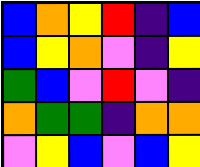[["blue", "orange", "yellow", "red", "indigo", "blue"], ["blue", "yellow", "orange", "violet", "indigo", "yellow"], ["green", "blue", "violet", "red", "violet", "indigo"], ["orange", "green", "green", "indigo", "orange", "orange"], ["violet", "yellow", "blue", "violet", "blue", "yellow"]]